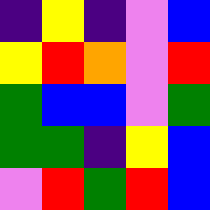[["indigo", "yellow", "indigo", "violet", "blue"], ["yellow", "red", "orange", "violet", "red"], ["green", "blue", "blue", "violet", "green"], ["green", "green", "indigo", "yellow", "blue"], ["violet", "red", "green", "red", "blue"]]